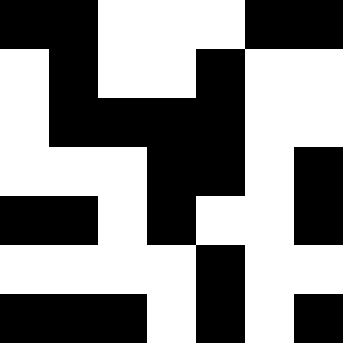[["black", "black", "white", "white", "white", "black", "black"], ["white", "black", "white", "white", "black", "white", "white"], ["white", "black", "black", "black", "black", "white", "white"], ["white", "white", "white", "black", "black", "white", "black"], ["black", "black", "white", "black", "white", "white", "black"], ["white", "white", "white", "white", "black", "white", "white"], ["black", "black", "black", "white", "black", "white", "black"]]